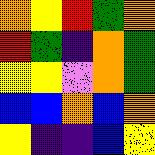[["orange", "yellow", "red", "green", "orange"], ["red", "green", "indigo", "orange", "green"], ["yellow", "yellow", "violet", "orange", "green"], ["blue", "blue", "orange", "blue", "orange"], ["yellow", "indigo", "indigo", "blue", "yellow"]]